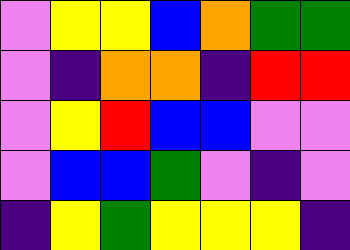[["violet", "yellow", "yellow", "blue", "orange", "green", "green"], ["violet", "indigo", "orange", "orange", "indigo", "red", "red"], ["violet", "yellow", "red", "blue", "blue", "violet", "violet"], ["violet", "blue", "blue", "green", "violet", "indigo", "violet"], ["indigo", "yellow", "green", "yellow", "yellow", "yellow", "indigo"]]